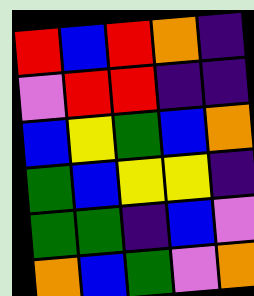[["red", "blue", "red", "orange", "indigo"], ["violet", "red", "red", "indigo", "indigo"], ["blue", "yellow", "green", "blue", "orange"], ["green", "blue", "yellow", "yellow", "indigo"], ["green", "green", "indigo", "blue", "violet"], ["orange", "blue", "green", "violet", "orange"]]